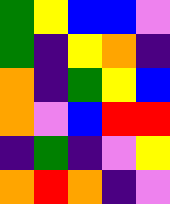[["green", "yellow", "blue", "blue", "violet"], ["green", "indigo", "yellow", "orange", "indigo"], ["orange", "indigo", "green", "yellow", "blue"], ["orange", "violet", "blue", "red", "red"], ["indigo", "green", "indigo", "violet", "yellow"], ["orange", "red", "orange", "indigo", "violet"]]